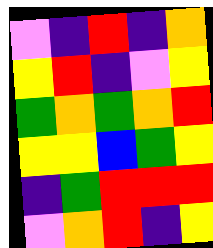[["violet", "indigo", "red", "indigo", "orange"], ["yellow", "red", "indigo", "violet", "yellow"], ["green", "orange", "green", "orange", "red"], ["yellow", "yellow", "blue", "green", "yellow"], ["indigo", "green", "red", "red", "red"], ["violet", "orange", "red", "indigo", "yellow"]]